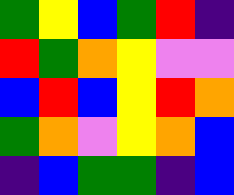[["green", "yellow", "blue", "green", "red", "indigo"], ["red", "green", "orange", "yellow", "violet", "violet"], ["blue", "red", "blue", "yellow", "red", "orange"], ["green", "orange", "violet", "yellow", "orange", "blue"], ["indigo", "blue", "green", "green", "indigo", "blue"]]